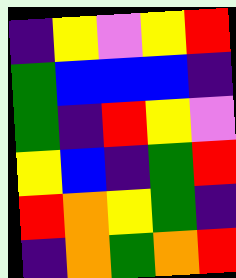[["indigo", "yellow", "violet", "yellow", "red"], ["green", "blue", "blue", "blue", "indigo"], ["green", "indigo", "red", "yellow", "violet"], ["yellow", "blue", "indigo", "green", "red"], ["red", "orange", "yellow", "green", "indigo"], ["indigo", "orange", "green", "orange", "red"]]